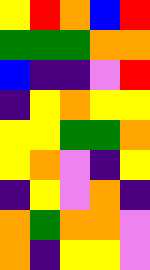[["yellow", "red", "orange", "blue", "red"], ["green", "green", "green", "orange", "orange"], ["blue", "indigo", "indigo", "violet", "red"], ["indigo", "yellow", "orange", "yellow", "yellow"], ["yellow", "yellow", "green", "green", "orange"], ["yellow", "orange", "violet", "indigo", "yellow"], ["indigo", "yellow", "violet", "orange", "indigo"], ["orange", "green", "orange", "orange", "violet"], ["orange", "indigo", "yellow", "yellow", "violet"]]